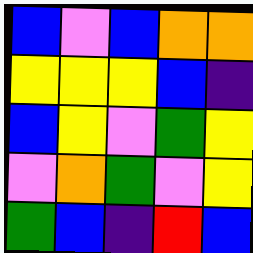[["blue", "violet", "blue", "orange", "orange"], ["yellow", "yellow", "yellow", "blue", "indigo"], ["blue", "yellow", "violet", "green", "yellow"], ["violet", "orange", "green", "violet", "yellow"], ["green", "blue", "indigo", "red", "blue"]]